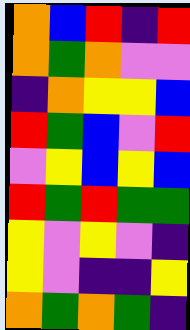[["orange", "blue", "red", "indigo", "red"], ["orange", "green", "orange", "violet", "violet"], ["indigo", "orange", "yellow", "yellow", "blue"], ["red", "green", "blue", "violet", "red"], ["violet", "yellow", "blue", "yellow", "blue"], ["red", "green", "red", "green", "green"], ["yellow", "violet", "yellow", "violet", "indigo"], ["yellow", "violet", "indigo", "indigo", "yellow"], ["orange", "green", "orange", "green", "indigo"]]